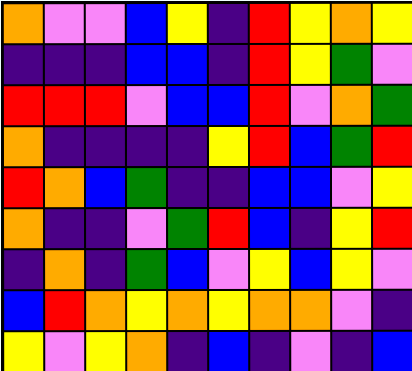[["orange", "violet", "violet", "blue", "yellow", "indigo", "red", "yellow", "orange", "yellow"], ["indigo", "indigo", "indigo", "blue", "blue", "indigo", "red", "yellow", "green", "violet"], ["red", "red", "red", "violet", "blue", "blue", "red", "violet", "orange", "green"], ["orange", "indigo", "indigo", "indigo", "indigo", "yellow", "red", "blue", "green", "red"], ["red", "orange", "blue", "green", "indigo", "indigo", "blue", "blue", "violet", "yellow"], ["orange", "indigo", "indigo", "violet", "green", "red", "blue", "indigo", "yellow", "red"], ["indigo", "orange", "indigo", "green", "blue", "violet", "yellow", "blue", "yellow", "violet"], ["blue", "red", "orange", "yellow", "orange", "yellow", "orange", "orange", "violet", "indigo"], ["yellow", "violet", "yellow", "orange", "indigo", "blue", "indigo", "violet", "indigo", "blue"]]